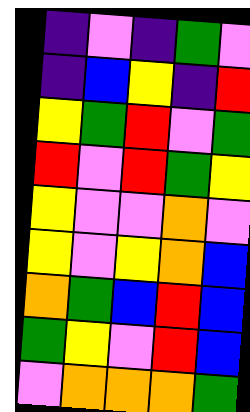[["indigo", "violet", "indigo", "green", "violet"], ["indigo", "blue", "yellow", "indigo", "red"], ["yellow", "green", "red", "violet", "green"], ["red", "violet", "red", "green", "yellow"], ["yellow", "violet", "violet", "orange", "violet"], ["yellow", "violet", "yellow", "orange", "blue"], ["orange", "green", "blue", "red", "blue"], ["green", "yellow", "violet", "red", "blue"], ["violet", "orange", "orange", "orange", "green"]]